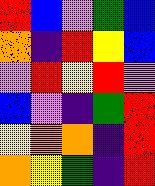[["red", "blue", "violet", "green", "blue"], ["orange", "indigo", "red", "yellow", "blue"], ["violet", "red", "yellow", "red", "violet"], ["blue", "violet", "indigo", "green", "red"], ["yellow", "orange", "orange", "indigo", "red"], ["orange", "yellow", "green", "indigo", "red"]]